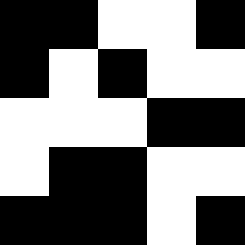[["black", "black", "white", "white", "black"], ["black", "white", "black", "white", "white"], ["white", "white", "white", "black", "black"], ["white", "black", "black", "white", "white"], ["black", "black", "black", "white", "black"]]